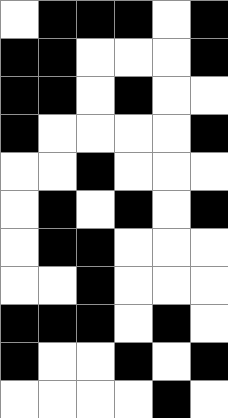[["white", "black", "black", "black", "white", "black"], ["black", "black", "white", "white", "white", "black"], ["black", "black", "white", "black", "white", "white"], ["black", "white", "white", "white", "white", "black"], ["white", "white", "black", "white", "white", "white"], ["white", "black", "white", "black", "white", "black"], ["white", "black", "black", "white", "white", "white"], ["white", "white", "black", "white", "white", "white"], ["black", "black", "black", "white", "black", "white"], ["black", "white", "white", "black", "white", "black"], ["white", "white", "white", "white", "black", "white"]]